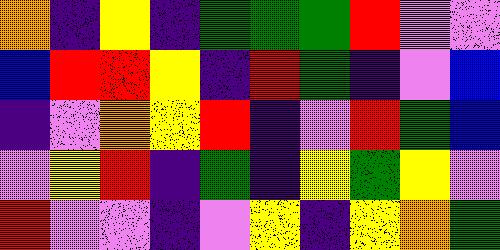[["orange", "indigo", "yellow", "indigo", "green", "green", "green", "red", "violet", "violet"], ["blue", "red", "red", "yellow", "indigo", "red", "green", "indigo", "violet", "blue"], ["indigo", "violet", "orange", "yellow", "red", "indigo", "violet", "red", "green", "blue"], ["violet", "yellow", "red", "indigo", "green", "indigo", "yellow", "green", "yellow", "violet"], ["red", "violet", "violet", "indigo", "violet", "yellow", "indigo", "yellow", "orange", "green"]]